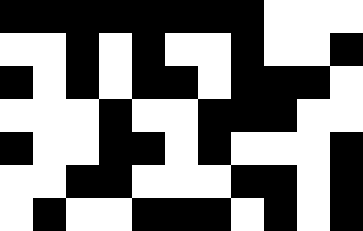[["black", "black", "black", "black", "black", "black", "black", "black", "white", "white", "white"], ["white", "white", "black", "white", "black", "white", "white", "black", "white", "white", "black"], ["black", "white", "black", "white", "black", "black", "white", "black", "black", "black", "white"], ["white", "white", "white", "black", "white", "white", "black", "black", "black", "white", "white"], ["black", "white", "white", "black", "black", "white", "black", "white", "white", "white", "black"], ["white", "white", "black", "black", "white", "white", "white", "black", "black", "white", "black"], ["white", "black", "white", "white", "black", "black", "black", "white", "black", "white", "black"]]